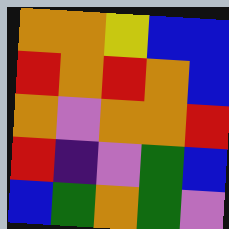[["orange", "orange", "yellow", "blue", "blue"], ["red", "orange", "red", "orange", "blue"], ["orange", "violet", "orange", "orange", "red"], ["red", "indigo", "violet", "green", "blue"], ["blue", "green", "orange", "green", "violet"]]